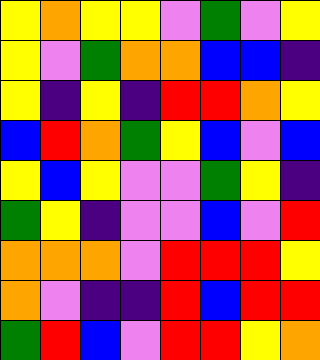[["yellow", "orange", "yellow", "yellow", "violet", "green", "violet", "yellow"], ["yellow", "violet", "green", "orange", "orange", "blue", "blue", "indigo"], ["yellow", "indigo", "yellow", "indigo", "red", "red", "orange", "yellow"], ["blue", "red", "orange", "green", "yellow", "blue", "violet", "blue"], ["yellow", "blue", "yellow", "violet", "violet", "green", "yellow", "indigo"], ["green", "yellow", "indigo", "violet", "violet", "blue", "violet", "red"], ["orange", "orange", "orange", "violet", "red", "red", "red", "yellow"], ["orange", "violet", "indigo", "indigo", "red", "blue", "red", "red"], ["green", "red", "blue", "violet", "red", "red", "yellow", "orange"]]